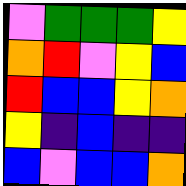[["violet", "green", "green", "green", "yellow"], ["orange", "red", "violet", "yellow", "blue"], ["red", "blue", "blue", "yellow", "orange"], ["yellow", "indigo", "blue", "indigo", "indigo"], ["blue", "violet", "blue", "blue", "orange"]]